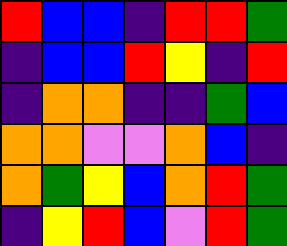[["red", "blue", "blue", "indigo", "red", "red", "green"], ["indigo", "blue", "blue", "red", "yellow", "indigo", "red"], ["indigo", "orange", "orange", "indigo", "indigo", "green", "blue"], ["orange", "orange", "violet", "violet", "orange", "blue", "indigo"], ["orange", "green", "yellow", "blue", "orange", "red", "green"], ["indigo", "yellow", "red", "blue", "violet", "red", "green"]]